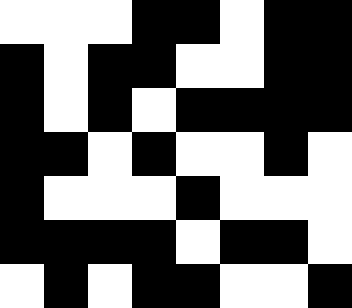[["white", "white", "white", "black", "black", "white", "black", "black"], ["black", "white", "black", "black", "white", "white", "black", "black"], ["black", "white", "black", "white", "black", "black", "black", "black"], ["black", "black", "white", "black", "white", "white", "black", "white"], ["black", "white", "white", "white", "black", "white", "white", "white"], ["black", "black", "black", "black", "white", "black", "black", "white"], ["white", "black", "white", "black", "black", "white", "white", "black"]]